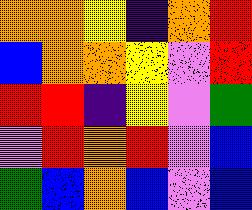[["orange", "orange", "yellow", "indigo", "orange", "red"], ["blue", "orange", "orange", "yellow", "violet", "red"], ["red", "red", "indigo", "yellow", "violet", "green"], ["violet", "red", "orange", "red", "violet", "blue"], ["green", "blue", "orange", "blue", "violet", "blue"]]